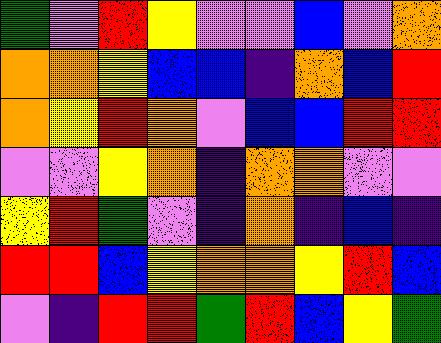[["green", "violet", "red", "yellow", "violet", "violet", "blue", "violet", "orange"], ["orange", "orange", "yellow", "blue", "blue", "indigo", "orange", "blue", "red"], ["orange", "yellow", "red", "orange", "violet", "blue", "blue", "red", "red"], ["violet", "violet", "yellow", "orange", "indigo", "orange", "orange", "violet", "violet"], ["yellow", "red", "green", "violet", "indigo", "orange", "indigo", "blue", "indigo"], ["red", "red", "blue", "yellow", "orange", "orange", "yellow", "red", "blue"], ["violet", "indigo", "red", "red", "green", "red", "blue", "yellow", "green"]]